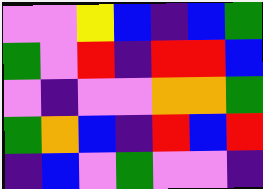[["violet", "violet", "yellow", "blue", "indigo", "blue", "green"], ["green", "violet", "red", "indigo", "red", "red", "blue"], ["violet", "indigo", "violet", "violet", "orange", "orange", "green"], ["green", "orange", "blue", "indigo", "red", "blue", "red"], ["indigo", "blue", "violet", "green", "violet", "violet", "indigo"]]